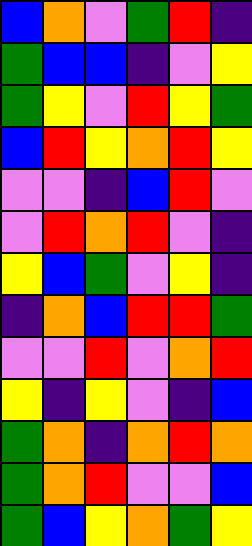[["blue", "orange", "violet", "green", "red", "indigo"], ["green", "blue", "blue", "indigo", "violet", "yellow"], ["green", "yellow", "violet", "red", "yellow", "green"], ["blue", "red", "yellow", "orange", "red", "yellow"], ["violet", "violet", "indigo", "blue", "red", "violet"], ["violet", "red", "orange", "red", "violet", "indigo"], ["yellow", "blue", "green", "violet", "yellow", "indigo"], ["indigo", "orange", "blue", "red", "red", "green"], ["violet", "violet", "red", "violet", "orange", "red"], ["yellow", "indigo", "yellow", "violet", "indigo", "blue"], ["green", "orange", "indigo", "orange", "red", "orange"], ["green", "orange", "red", "violet", "violet", "blue"], ["green", "blue", "yellow", "orange", "green", "yellow"]]